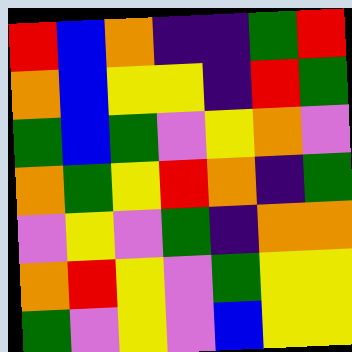[["red", "blue", "orange", "indigo", "indigo", "green", "red"], ["orange", "blue", "yellow", "yellow", "indigo", "red", "green"], ["green", "blue", "green", "violet", "yellow", "orange", "violet"], ["orange", "green", "yellow", "red", "orange", "indigo", "green"], ["violet", "yellow", "violet", "green", "indigo", "orange", "orange"], ["orange", "red", "yellow", "violet", "green", "yellow", "yellow"], ["green", "violet", "yellow", "violet", "blue", "yellow", "yellow"]]